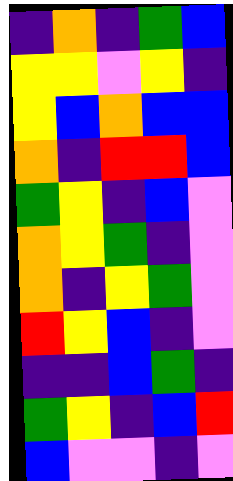[["indigo", "orange", "indigo", "green", "blue"], ["yellow", "yellow", "violet", "yellow", "indigo"], ["yellow", "blue", "orange", "blue", "blue"], ["orange", "indigo", "red", "red", "blue"], ["green", "yellow", "indigo", "blue", "violet"], ["orange", "yellow", "green", "indigo", "violet"], ["orange", "indigo", "yellow", "green", "violet"], ["red", "yellow", "blue", "indigo", "violet"], ["indigo", "indigo", "blue", "green", "indigo"], ["green", "yellow", "indigo", "blue", "red"], ["blue", "violet", "violet", "indigo", "violet"]]